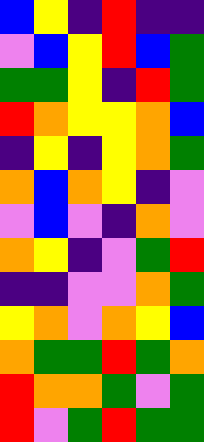[["blue", "yellow", "indigo", "red", "indigo", "indigo"], ["violet", "blue", "yellow", "red", "blue", "green"], ["green", "green", "yellow", "indigo", "red", "green"], ["red", "orange", "yellow", "yellow", "orange", "blue"], ["indigo", "yellow", "indigo", "yellow", "orange", "green"], ["orange", "blue", "orange", "yellow", "indigo", "violet"], ["violet", "blue", "violet", "indigo", "orange", "violet"], ["orange", "yellow", "indigo", "violet", "green", "red"], ["indigo", "indigo", "violet", "violet", "orange", "green"], ["yellow", "orange", "violet", "orange", "yellow", "blue"], ["orange", "green", "green", "red", "green", "orange"], ["red", "orange", "orange", "green", "violet", "green"], ["red", "violet", "green", "red", "green", "green"]]